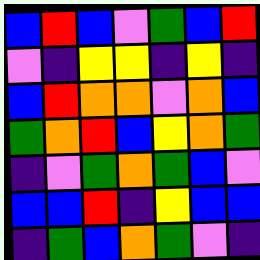[["blue", "red", "blue", "violet", "green", "blue", "red"], ["violet", "indigo", "yellow", "yellow", "indigo", "yellow", "indigo"], ["blue", "red", "orange", "orange", "violet", "orange", "blue"], ["green", "orange", "red", "blue", "yellow", "orange", "green"], ["indigo", "violet", "green", "orange", "green", "blue", "violet"], ["blue", "blue", "red", "indigo", "yellow", "blue", "blue"], ["indigo", "green", "blue", "orange", "green", "violet", "indigo"]]